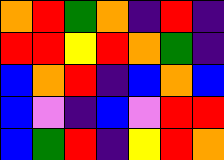[["orange", "red", "green", "orange", "indigo", "red", "indigo"], ["red", "red", "yellow", "red", "orange", "green", "indigo"], ["blue", "orange", "red", "indigo", "blue", "orange", "blue"], ["blue", "violet", "indigo", "blue", "violet", "red", "red"], ["blue", "green", "red", "indigo", "yellow", "red", "orange"]]